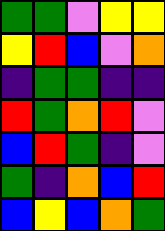[["green", "green", "violet", "yellow", "yellow"], ["yellow", "red", "blue", "violet", "orange"], ["indigo", "green", "green", "indigo", "indigo"], ["red", "green", "orange", "red", "violet"], ["blue", "red", "green", "indigo", "violet"], ["green", "indigo", "orange", "blue", "red"], ["blue", "yellow", "blue", "orange", "green"]]